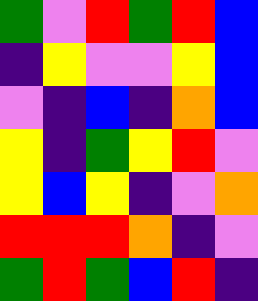[["green", "violet", "red", "green", "red", "blue"], ["indigo", "yellow", "violet", "violet", "yellow", "blue"], ["violet", "indigo", "blue", "indigo", "orange", "blue"], ["yellow", "indigo", "green", "yellow", "red", "violet"], ["yellow", "blue", "yellow", "indigo", "violet", "orange"], ["red", "red", "red", "orange", "indigo", "violet"], ["green", "red", "green", "blue", "red", "indigo"]]